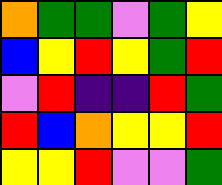[["orange", "green", "green", "violet", "green", "yellow"], ["blue", "yellow", "red", "yellow", "green", "red"], ["violet", "red", "indigo", "indigo", "red", "green"], ["red", "blue", "orange", "yellow", "yellow", "red"], ["yellow", "yellow", "red", "violet", "violet", "green"]]